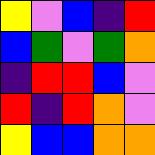[["yellow", "violet", "blue", "indigo", "red"], ["blue", "green", "violet", "green", "orange"], ["indigo", "red", "red", "blue", "violet"], ["red", "indigo", "red", "orange", "violet"], ["yellow", "blue", "blue", "orange", "orange"]]